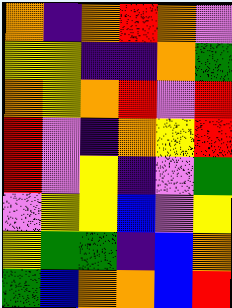[["orange", "indigo", "orange", "red", "orange", "violet"], ["yellow", "yellow", "indigo", "indigo", "orange", "green"], ["orange", "yellow", "orange", "red", "violet", "red"], ["red", "violet", "indigo", "orange", "yellow", "red"], ["red", "violet", "yellow", "indigo", "violet", "green"], ["violet", "yellow", "yellow", "blue", "violet", "yellow"], ["yellow", "green", "green", "indigo", "blue", "orange"], ["green", "blue", "orange", "orange", "blue", "red"]]